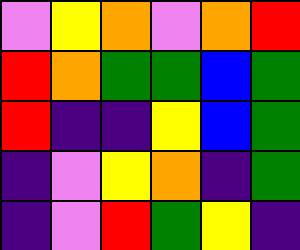[["violet", "yellow", "orange", "violet", "orange", "red"], ["red", "orange", "green", "green", "blue", "green"], ["red", "indigo", "indigo", "yellow", "blue", "green"], ["indigo", "violet", "yellow", "orange", "indigo", "green"], ["indigo", "violet", "red", "green", "yellow", "indigo"]]